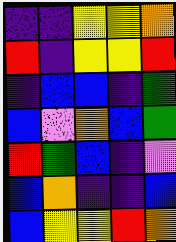[["indigo", "indigo", "yellow", "yellow", "orange"], ["red", "indigo", "yellow", "yellow", "red"], ["indigo", "blue", "blue", "indigo", "green"], ["blue", "violet", "orange", "blue", "green"], ["red", "green", "blue", "indigo", "violet"], ["blue", "orange", "indigo", "indigo", "blue"], ["blue", "yellow", "yellow", "red", "orange"]]